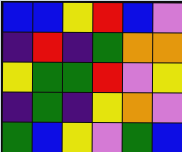[["blue", "blue", "yellow", "red", "blue", "violet"], ["indigo", "red", "indigo", "green", "orange", "orange"], ["yellow", "green", "green", "red", "violet", "yellow"], ["indigo", "green", "indigo", "yellow", "orange", "violet"], ["green", "blue", "yellow", "violet", "green", "blue"]]